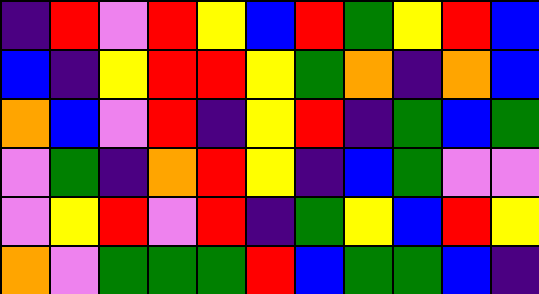[["indigo", "red", "violet", "red", "yellow", "blue", "red", "green", "yellow", "red", "blue"], ["blue", "indigo", "yellow", "red", "red", "yellow", "green", "orange", "indigo", "orange", "blue"], ["orange", "blue", "violet", "red", "indigo", "yellow", "red", "indigo", "green", "blue", "green"], ["violet", "green", "indigo", "orange", "red", "yellow", "indigo", "blue", "green", "violet", "violet"], ["violet", "yellow", "red", "violet", "red", "indigo", "green", "yellow", "blue", "red", "yellow"], ["orange", "violet", "green", "green", "green", "red", "blue", "green", "green", "blue", "indigo"]]